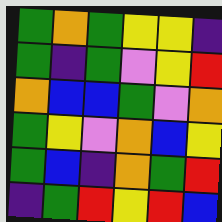[["green", "orange", "green", "yellow", "yellow", "indigo"], ["green", "indigo", "green", "violet", "yellow", "red"], ["orange", "blue", "blue", "green", "violet", "orange"], ["green", "yellow", "violet", "orange", "blue", "yellow"], ["green", "blue", "indigo", "orange", "green", "red"], ["indigo", "green", "red", "yellow", "red", "blue"]]